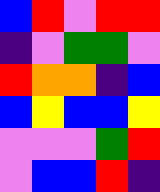[["blue", "red", "violet", "red", "red"], ["indigo", "violet", "green", "green", "violet"], ["red", "orange", "orange", "indigo", "blue"], ["blue", "yellow", "blue", "blue", "yellow"], ["violet", "violet", "violet", "green", "red"], ["violet", "blue", "blue", "red", "indigo"]]